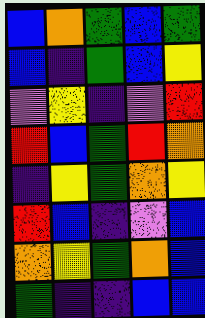[["blue", "orange", "green", "blue", "green"], ["blue", "indigo", "green", "blue", "yellow"], ["violet", "yellow", "indigo", "violet", "red"], ["red", "blue", "green", "red", "orange"], ["indigo", "yellow", "green", "orange", "yellow"], ["red", "blue", "indigo", "violet", "blue"], ["orange", "yellow", "green", "orange", "blue"], ["green", "indigo", "indigo", "blue", "blue"]]